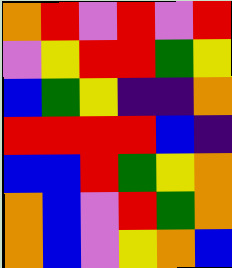[["orange", "red", "violet", "red", "violet", "red"], ["violet", "yellow", "red", "red", "green", "yellow"], ["blue", "green", "yellow", "indigo", "indigo", "orange"], ["red", "red", "red", "red", "blue", "indigo"], ["blue", "blue", "red", "green", "yellow", "orange"], ["orange", "blue", "violet", "red", "green", "orange"], ["orange", "blue", "violet", "yellow", "orange", "blue"]]